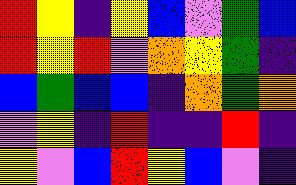[["red", "yellow", "indigo", "yellow", "blue", "violet", "green", "blue"], ["red", "yellow", "red", "violet", "orange", "yellow", "green", "indigo"], ["blue", "green", "blue", "blue", "indigo", "orange", "green", "orange"], ["violet", "yellow", "indigo", "red", "indigo", "indigo", "red", "indigo"], ["yellow", "violet", "blue", "red", "yellow", "blue", "violet", "indigo"]]